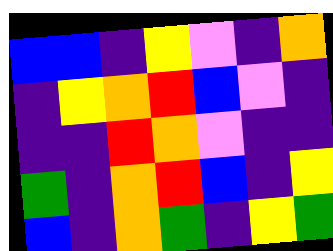[["blue", "blue", "indigo", "yellow", "violet", "indigo", "orange"], ["indigo", "yellow", "orange", "red", "blue", "violet", "indigo"], ["indigo", "indigo", "red", "orange", "violet", "indigo", "indigo"], ["green", "indigo", "orange", "red", "blue", "indigo", "yellow"], ["blue", "indigo", "orange", "green", "indigo", "yellow", "green"]]